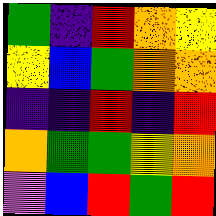[["green", "indigo", "red", "orange", "yellow"], ["yellow", "blue", "green", "orange", "orange"], ["indigo", "indigo", "red", "indigo", "red"], ["orange", "green", "green", "yellow", "orange"], ["violet", "blue", "red", "green", "red"]]